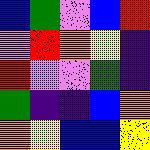[["blue", "green", "violet", "blue", "red"], ["violet", "red", "orange", "yellow", "indigo"], ["red", "violet", "violet", "green", "indigo"], ["green", "indigo", "indigo", "blue", "orange"], ["orange", "yellow", "blue", "blue", "yellow"]]